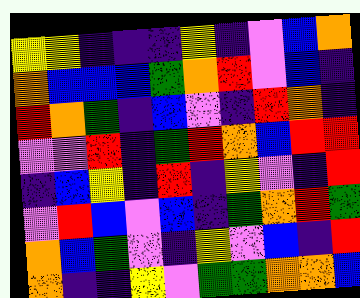[["yellow", "yellow", "indigo", "indigo", "indigo", "yellow", "indigo", "violet", "blue", "orange"], ["orange", "blue", "blue", "blue", "green", "orange", "red", "violet", "blue", "indigo"], ["red", "orange", "green", "indigo", "blue", "violet", "indigo", "red", "orange", "indigo"], ["violet", "violet", "red", "indigo", "green", "red", "orange", "blue", "red", "red"], ["indigo", "blue", "yellow", "indigo", "red", "indigo", "yellow", "violet", "indigo", "red"], ["violet", "red", "blue", "violet", "blue", "indigo", "green", "orange", "red", "green"], ["orange", "blue", "green", "violet", "indigo", "yellow", "violet", "blue", "indigo", "red"], ["orange", "indigo", "indigo", "yellow", "violet", "green", "green", "orange", "orange", "blue"]]